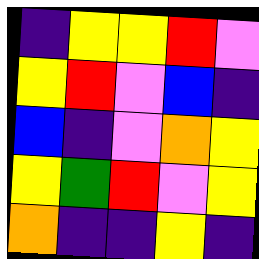[["indigo", "yellow", "yellow", "red", "violet"], ["yellow", "red", "violet", "blue", "indigo"], ["blue", "indigo", "violet", "orange", "yellow"], ["yellow", "green", "red", "violet", "yellow"], ["orange", "indigo", "indigo", "yellow", "indigo"]]